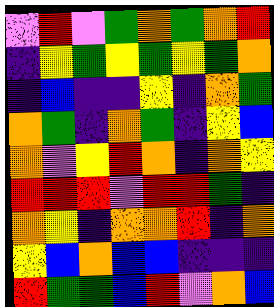[["violet", "red", "violet", "green", "orange", "green", "orange", "red"], ["indigo", "yellow", "green", "yellow", "green", "yellow", "green", "orange"], ["indigo", "blue", "indigo", "indigo", "yellow", "indigo", "orange", "green"], ["orange", "green", "indigo", "orange", "green", "indigo", "yellow", "blue"], ["orange", "violet", "yellow", "red", "orange", "indigo", "orange", "yellow"], ["red", "red", "red", "violet", "red", "red", "green", "indigo"], ["orange", "yellow", "indigo", "orange", "orange", "red", "indigo", "orange"], ["yellow", "blue", "orange", "blue", "blue", "indigo", "indigo", "indigo"], ["red", "green", "green", "blue", "red", "violet", "orange", "blue"]]